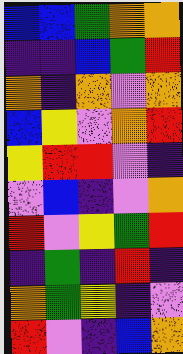[["blue", "blue", "green", "orange", "orange"], ["indigo", "indigo", "blue", "green", "red"], ["orange", "indigo", "orange", "violet", "orange"], ["blue", "yellow", "violet", "orange", "red"], ["yellow", "red", "red", "violet", "indigo"], ["violet", "blue", "indigo", "violet", "orange"], ["red", "violet", "yellow", "green", "red"], ["indigo", "green", "indigo", "red", "indigo"], ["orange", "green", "yellow", "indigo", "violet"], ["red", "violet", "indigo", "blue", "orange"]]